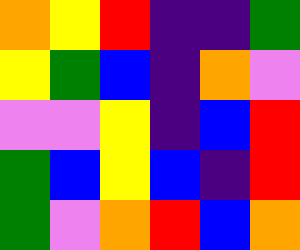[["orange", "yellow", "red", "indigo", "indigo", "green"], ["yellow", "green", "blue", "indigo", "orange", "violet"], ["violet", "violet", "yellow", "indigo", "blue", "red"], ["green", "blue", "yellow", "blue", "indigo", "red"], ["green", "violet", "orange", "red", "blue", "orange"]]